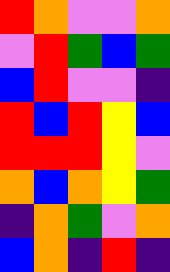[["red", "orange", "violet", "violet", "orange"], ["violet", "red", "green", "blue", "green"], ["blue", "red", "violet", "violet", "indigo"], ["red", "blue", "red", "yellow", "blue"], ["red", "red", "red", "yellow", "violet"], ["orange", "blue", "orange", "yellow", "green"], ["indigo", "orange", "green", "violet", "orange"], ["blue", "orange", "indigo", "red", "indigo"]]